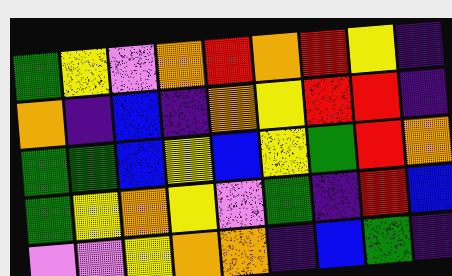[["green", "yellow", "violet", "orange", "red", "orange", "red", "yellow", "indigo"], ["orange", "indigo", "blue", "indigo", "orange", "yellow", "red", "red", "indigo"], ["green", "green", "blue", "yellow", "blue", "yellow", "green", "red", "orange"], ["green", "yellow", "orange", "yellow", "violet", "green", "indigo", "red", "blue"], ["violet", "violet", "yellow", "orange", "orange", "indigo", "blue", "green", "indigo"]]